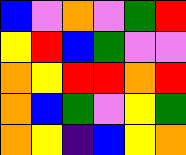[["blue", "violet", "orange", "violet", "green", "red"], ["yellow", "red", "blue", "green", "violet", "violet"], ["orange", "yellow", "red", "red", "orange", "red"], ["orange", "blue", "green", "violet", "yellow", "green"], ["orange", "yellow", "indigo", "blue", "yellow", "orange"]]